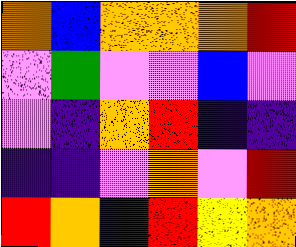[["orange", "blue", "orange", "orange", "orange", "red"], ["violet", "green", "violet", "violet", "blue", "violet"], ["violet", "indigo", "orange", "red", "indigo", "indigo"], ["indigo", "indigo", "violet", "orange", "violet", "red"], ["red", "orange", "indigo", "red", "yellow", "orange"]]